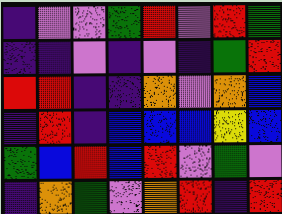[["indigo", "violet", "violet", "green", "red", "violet", "red", "green"], ["indigo", "indigo", "violet", "indigo", "violet", "indigo", "green", "red"], ["red", "red", "indigo", "indigo", "orange", "violet", "orange", "blue"], ["indigo", "red", "indigo", "blue", "blue", "blue", "yellow", "blue"], ["green", "blue", "red", "blue", "red", "violet", "green", "violet"], ["indigo", "orange", "green", "violet", "orange", "red", "indigo", "red"]]